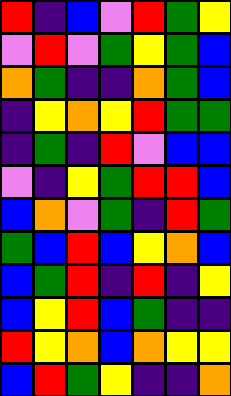[["red", "indigo", "blue", "violet", "red", "green", "yellow"], ["violet", "red", "violet", "green", "yellow", "green", "blue"], ["orange", "green", "indigo", "indigo", "orange", "green", "blue"], ["indigo", "yellow", "orange", "yellow", "red", "green", "green"], ["indigo", "green", "indigo", "red", "violet", "blue", "blue"], ["violet", "indigo", "yellow", "green", "red", "red", "blue"], ["blue", "orange", "violet", "green", "indigo", "red", "green"], ["green", "blue", "red", "blue", "yellow", "orange", "blue"], ["blue", "green", "red", "indigo", "red", "indigo", "yellow"], ["blue", "yellow", "red", "blue", "green", "indigo", "indigo"], ["red", "yellow", "orange", "blue", "orange", "yellow", "yellow"], ["blue", "red", "green", "yellow", "indigo", "indigo", "orange"]]